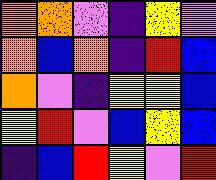[["orange", "orange", "violet", "indigo", "yellow", "violet"], ["orange", "blue", "orange", "indigo", "red", "blue"], ["orange", "violet", "indigo", "yellow", "yellow", "blue"], ["yellow", "red", "violet", "blue", "yellow", "blue"], ["indigo", "blue", "red", "yellow", "violet", "red"]]